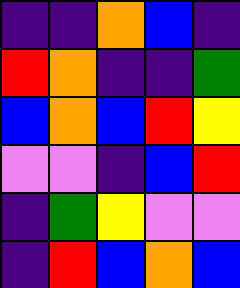[["indigo", "indigo", "orange", "blue", "indigo"], ["red", "orange", "indigo", "indigo", "green"], ["blue", "orange", "blue", "red", "yellow"], ["violet", "violet", "indigo", "blue", "red"], ["indigo", "green", "yellow", "violet", "violet"], ["indigo", "red", "blue", "orange", "blue"]]